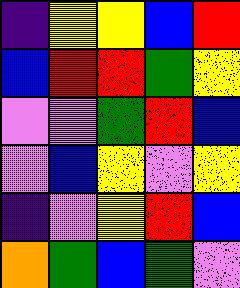[["indigo", "yellow", "yellow", "blue", "red"], ["blue", "red", "red", "green", "yellow"], ["violet", "violet", "green", "red", "blue"], ["violet", "blue", "yellow", "violet", "yellow"], ["indigo", "violet", "yellow", "red", "blue"], ["orange", "green", "blue", "green", "violet"]]